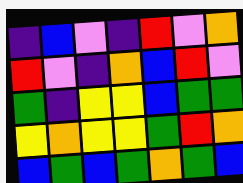[["indigo", "blue", "violet", "indigo", "red", "violet", "orange"], ["red", "violet", "indigo", "orange", "blue", "red", "violet"], ["green", "indigo", "yellow", "yellow", "blue", "green", "green"], ["yellow", "orange", "yellow", "yellow", "green", "red", "orange"], ["blue", "green", "blue", "green", "orange", "green", "blue"]]